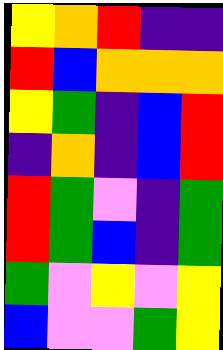[["yellow", "orange", "red", "indigo", "indigo"], ["red", "blue", "orange", "orange", "orange"], ["yellow", "green", "indigo", "blue", "red"], ["indigo", "orange", "indigo", "blue", "red"], ["red", "green", "violet", "indigo", "green"], ["red", "green", "blue", "indigo", "green"], ["green", "violet", "yellow", "violet", "yellow"], ["blue", "violet", "violet", "green", "yellow"]]